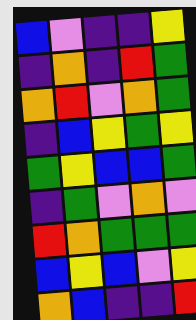[["blue", "violet", "indigo", "indigo", "yellow"], ["indigo", "orange", "indigo", "red", "green"], ["orange", "red", "violet", "orange", "green"], ["indigo", "blue", "yellow", "green", "yellow"], ["green", "yellow", "blue", "blue", "green"], ["indigo", "green", "violet", "orange", "violet"], ["red", "orange", "green", "green", "green"], ["blue", "yellow", "blue", "violet", "yellow"], ["orange", "blue", "indigo", "indigo", "red"]]